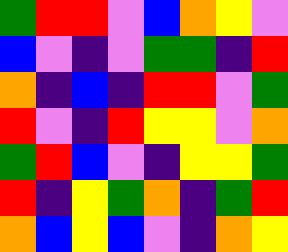[["green", "red", "red", "violet", "blue", "orange", "yellow", "violet"], ["blue", "violet", "indigo", "violet", "green", "green", "indigo", "red"], ["orange", "indigo", "blue", "indigo", "red", "red", "violet", "green"], ["red", "violet", "indigo", "red", "yellow", "yellow", "violet", "orange"], ["green", "red", "blue", "violet", "indigo", "yellow", "yellow", "green"], ["red", "indigo", "yellow", "green", "orange", "indigo", "green", "red"], ["orange", "blue", "yellow", "blue", "violet", "indigo", "orange", "yellow"]]